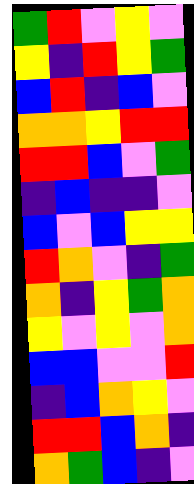[["green", "red", "violet", "yellow", "violet"], ["yellow", "indigo", "red", "yellow", "green"], ["blue", "red", "indigo", "blue", "violet"], ["orange", "orange", "yellow", "red", "red"], ["red", "red", "blue", "violet", "green"], ["indigo", "blue", "indigo", "indigo", "violet"], ["blue", "violet", "blue", "yellow", "yellow"], ["red", "orange", "violet", "indigo", "green"], ["orange", "indigo", "yellow", "green", "orange"], ["yellow", "violet", "yellow", "violet", "orange"], ["blue", "blue", "violet", "violet", "red"], ["indigo", "blue", "orange", "yellow", "violet"], ["red", "red", "blue", "orange", "indigo"], ["orange", "green", "blue", "indigo", "violet"]]